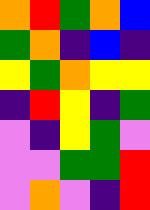[["orange", "red", "green", "orange", "blue"], ["green", "orange", "indigo", "blue", "indigo"], ["yellow", "green", "orange", "yellow", "yellow"], ["indigo", "red", "yellow", "indigo", "green"], ["violet", "indigo", "yellow", "green", "violet"], ["violet", "violet", "green", "green", "red"], ["violet", "orange", "violet", "indigo", "red"]]